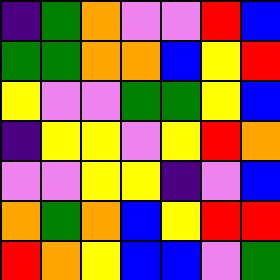[["indigo", "green", "orange", "violet", "violet", "red", "blue"], ["green", "green", "orange", "orange", "blue", "yellow", "red"], ["yellow", "violet", "violet", "green", "green", "yellow", "blue"], ["indigo", "yellow", "yellow", "violet", "yellow", "red", "orange"], ["violet", "violet", "yellow", "yellow", "indigo", "violet", "blue"], ["orange", "green", "orange", "blue", "yellow", "red", "red"], ["red", "orange", "yellow", "blue", "blue", "violet", "green"]]